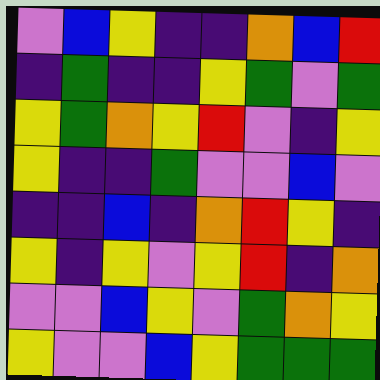[["violet", "blue", "yellow", "indigo", "indigo", "orange", "blue", "red"], ["indigo", "green", "indigo", "indigo", "yellow", "green", "violet", "green"], ["yellow", "green", "orange", "yellow", "red", "violet", "indigo", "yellow"], ["yellow", "indigo", "indigo", "green", "violet", "violet", "blue", "violet"], ["indigo", "indigo", "blue", "indigo", "orange", "red", "yellow", "indigo"], ["yellow", "indigo", "yellow", "violet", "yellow", "red", "indigo", "orange"], ["violet", "violet", "blue", "yellow", "violet", "green", "orange", "yellow"], ["yellow", "violet", "violet", "blue", "yellow", "green", "green", "green"]]